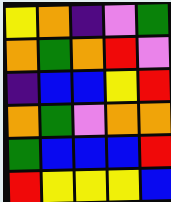[["yellow", "orange", "indigo", "violet", "green"], ["orange", "green", "orange", "red", "violet"], ["indigo", "blue", "blue", "yellow", "red"], ["orange", "green", "violet", "orange", "orange"], ["green", "blue", "blue", "blue", "red"], ["red", "yellow", "yellow", "yellow", "blue"]]